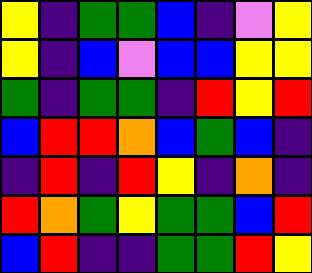[["yellow", "indigo", "green", "green", "blue", "indigo", "violet", "yellow"], ["yellow", "indigo", "blue", "violet", "blue", "blue", "yellow", "yellow"], ["green", "indigo", "green", "green", "indigo", "red", "yellow", "red"], ["blue", "red", "red", "orange", "blue", "green", "blue", "indigo"], ["indigo", "red", "indigo", "red", "yellow", "indigo", "orange", "indigo"], ["red", "orange", "green", "yellow", "green", "green", "blue", "red"], ["blue", "red", "indigo", "indigo", "green", "green", "red", "yellow"]]